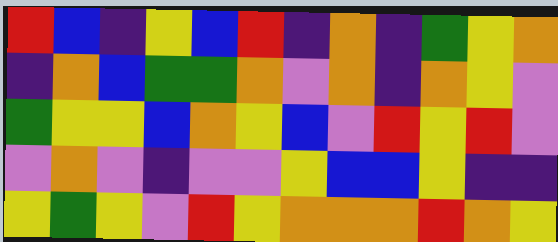[["red", "blue", "indigo", "yellow", "blue", "red", "indigo", "orange", "indigo", "green", "yellow", "orange"], ["indigo", "orange", "blue", "green", "green", "orange", "violet", "orange", "indigo", "orange", "yellow", "violet"], ["green", "yellow", "yellow", "blue", "orange", "yellow", "blue", "violet", "red", "yellow", "red", "violet"], ["violet", "orange", "violet", "indigo", "violet", "violet", "yellow", "blue", "blue", "yellow", "indigo", "indigo"], ["yellow", "green", "yellow", "violet", "red", "yellow", "orange", "orange", "orange", "red", "orange", "yellow"]]